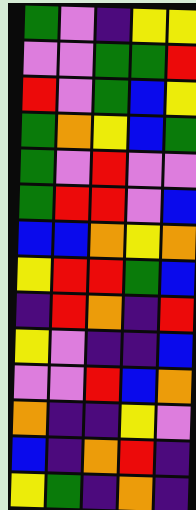[["green", "violet", "indigo", "yellow", "yellow"], ["violet", "violet", "green", "green", "red"], ["red", "violet", "green", "blue", "yellow"], ["green", "orange", "yellow", "blue", "green"], ["green", "violet", "red", "violet", "violet"], ["green", "red", "red", "violet", "blue"], ["blue", "blue", "orange", "yellow", "orange"], ["yellow", "red", "red", "green", "blue"], ["indigo", "red", "orange", "indigo", "red"], ["yellow", "violet", "indigo", "indigo", "blue"], ["violet", "violet", "red", "blue", "orange"], ["orange", "indigo", "indigo", "yellow", "violet"], ["blue", "indigo", "orange", "red", "indigo"], ["yellow", "green", "indigo", "orange", "indigo"]]